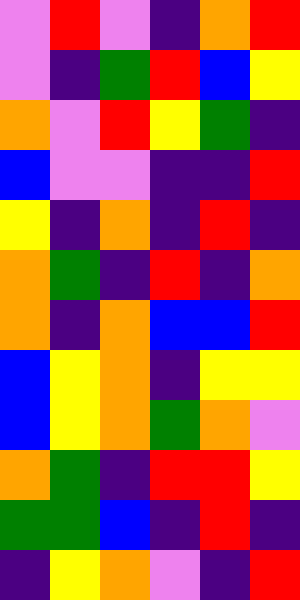[["violet", "red", "violet", "indigo", "orange", "red"], ["violet", "indigo", "green", "red", "blue", "yellow"], ["orange", "violet", "red", "yellow", "green", "indigo"], ["blue", "violet", "violet", "indigo", "indigo", "red"], ["yellow", "indigo", "orange", "indigo", "red", "indigo"], ["orange", "green", "indigo", "red", "indigo", "orange"], ["orange", "indigo", "orange", "blue", "blue", "red"], ["blue", "yellow", "orange", "indigo", "yellow", "yellow"], ["blue", "yellow", "orange", "green", "orange", "violet"], ["orange", "green", "indigo", "red", "red", "yellow"], ["green", "green", "blue", "indigo", "red", "indigo"], ["indigo", "yellow", "orange", "violet", "indigo", "red"]]